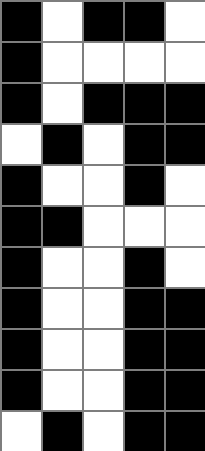[["black", "white", "black", "black", "white"], ["black", "white", "white", "white", "white"], ["black", "white", "black", "black", "black"], ["white", "black", "white", "black", "black"], ["black", "white", "white", "black", "white"], ["black", "black", "white", "white", "white"], ["black", "white", "white", "black", "white"], ["black", "white", "white", "black", "black"], ["black", "white", "white", "black", "black"], ["black", "white", "white", "black", "black"], ["white", "black", "white", "black", "black"]]